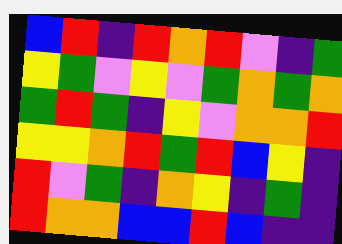[["blue", "red", "indigo", "red", "orange", "red", "violet", "indigo", "green"], ["yellow", "green", "violet", "yellow", "violet", "green", "orange", "green", "orange"], ["green", "red", "green", "indigo", "yellow", "violet", "orange", "orange", "red"], ["yellow", "yellow", "orange", "red", "green", "red", "blue", "yellow", "indigo"], ["red", "violet", "green", "indigo", "orange", "yellow", "indigo", "green", "indigo"], ["red", "orange", "orange", "blue", "blue", "red", "blue", "indigo", "indigo"]]